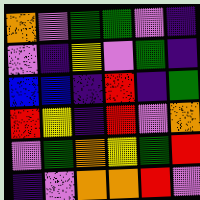[["orange", "violet", "green", "green", "violet", "indigo"], ["violet", "indigo", "yellow", "violet", "green", "indigo"], ["blue", "blue", "indigo", "red", "indigo", "green"], ["red", "yellow", "indigo", "red", "violet", "orange"], ["violet", "green", "orange", "yellow", "green", "red"], ["indigo", "violet", "orange", "orange", "red", "violet"]]